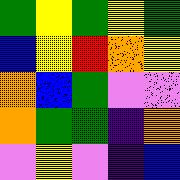[["green", "yellow", "green", "yellow", "green"], ["blue", "yellow", "red", "orange", "yellow"], ["orange", "blue", "green", "violet", "violet"], ["orange", "green", "green", "indigo", "orange"], ["violet", "yellow", "violet", "indigo", "blue"]]